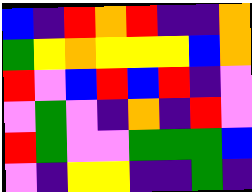[["blue", "indigo", "red", "orange", "red", "indigo", "indigo", "orange"], ["green", "yellow", "orange", "yellow", "yellow", "yellow", "blue", "orange"], ["red", "violet", "blue", "red", "blue", "red", "indigo", "violet"], ["violet", "green", "violet", "indigo", "orange", "indigo", "red", "violet"], ["red", "green", "violet", "violet", "green", "green", "green", "blue"], ["violet", "indigo", "yellow", "yellow", "indigo", "indigo", "green", "indigo"]]